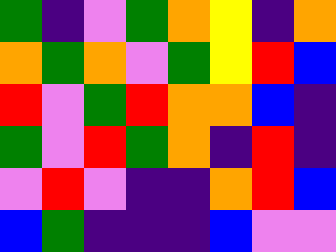[["green", "indigo", "violet", "green", "orange", "yellow", "indigo", "orange"], ["orange", "green", "orange", "violet", "green", "yellow", "red", "blue"], ["red", "violet", "green", "red", "orange", "orange", "blue", "indigo"], ["green", "violet", "red", "green", "orange", "indigo", "red", "indigo"], ["violet", "red", "violet", "indigo", "indigo", "orange", "red", "blue"], ["blue", "green", "indigo", "indigo", "indigo", "blue", "violet", "violet"]]